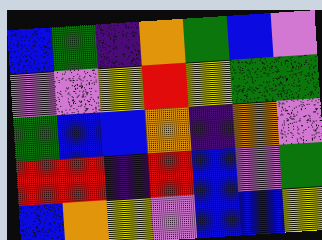[["blue", "green", "indigo", "orange", "green", "blue", "violet"], ["violet", "violet", "yellow", "red", "yellow", "green", "green"], ["green", "blue", "blue", "orange", "indigo", "orange", "violet"], ["red", "red", "indigo", "red", "blue", "violet", "green"], ["blue", "orange", "yellow", "violet", "blue", "blue", "yellow"]]